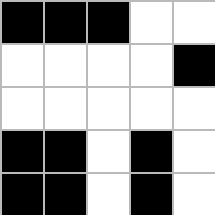[["black", "black", "black", "white", "white"], ["white", "white", "white", "white", "black"], ["white", "white", "white", "white", "white"], ["black", "black", "white", "black", "white"], ["black", "black", "white", "black", "white"]]